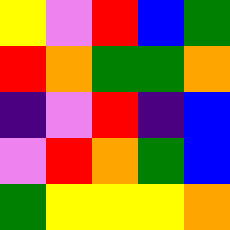[["yellow", "violet", "red", "blue", "green"], ["red", "orange", "green", "green", "orange"], ["indigo", "violet", "red", "indigo", "blue"], ["violet", "red", "orange", "green", "blue"], ["green", "yellow", "yellow", "yellow", "orange"]]